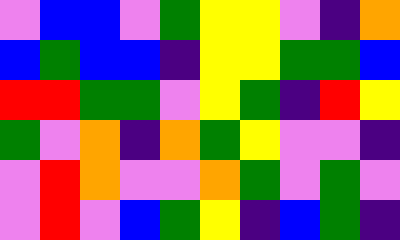[["violet", "blue", "blue", "violet", "green", "yellow", "yellow", "violet", "indigo", "orange"], ["blue", "green", "blue", "blue", "indigo", "yellow", "yellow", "green", "green", "blue"], ["red", "red", "green", "green", "violet", "yellow", "green", "indigo", "red", "yellow"], ["green", "violet", "orange", "indigo", "orange", "green", "yellow", "violet", "violet", "indigo"], ["violet", "red", "orange", "violet", "violet", "orange", "green", "violet", "green", "violet"], ["violet", "red", "violet", "blue", "green", "yellow", "indigo", "blue", "green", "indigo"]]